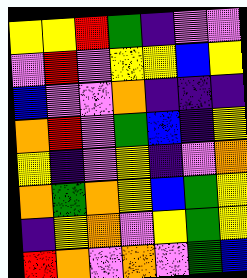[["yellow", "yellow", "red", "green", "indigo", "violet", "violet"], ["violet", "red", "violet", "yellow", "yellow", "blue", "yellow"], ["blue", "violet", "violet", "orange", "indigo", "indigo", "indigo"], ["orange", "red", "violet", "green", "blue", "indigo", "yellow"], ["yellow", "indigo", "violet", "yellow", "indigo", "violet", "orange"], ["orange", "green", "orange", "yellow", "blue", "green", "yellow"], ["indigo", "yellow", "orange", "violet", "yellow", "green", "yellow"], ["red", "orange", "violet", "orange", "violet", "green", "blue"]]